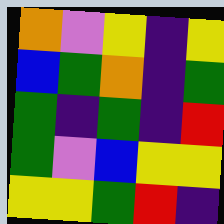[["orange", "violet", "yellow", "indigo", "yellow"], ["blue", "green", "orange", "indigo", "green"], ["green", "indigo", "green", "indigo", "red"], ["green", "violet", "blue", "yellow", "yellow"], ["yellow", "yellow", "green", "red", "indigo"]]